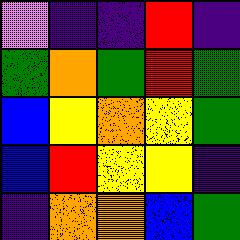[["violet", "indigo", "indigo", "red", "indigo"], ["green", "orange", "green", "red", "green"], ["blue", "yellow", "orange", "yellow", "green"], ["blue", "red", "yellow", "yellow", "indigo"], ["indigo", "orange", "orange", "blue", "green"]]